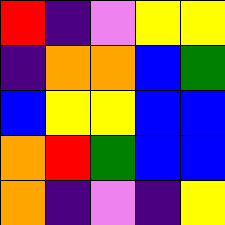[["red", "indigo", "violet", "yellow", "yellow"], ["indigo", "orange", "orange", "blue", "green"], ["blue", "yellow", "yellow", "blue", "blue"], ["orange", "red", "green", "blue", "blue"], ["orange", "indigo", "violet", "indigo", "yellow"]]